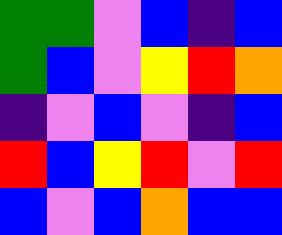[["green", "green", "violet", "blue", "indigo", "blue"], ["green", "blue", "violet", "yellow", "red", "orange"], ["indigo", "violet", "blue", "violet", "indigo", "blue"], ["red", "blue", "yellow", "red", "violet", "red"], ["blue", "violet", "blue", "orange", "blue", "blue"]]